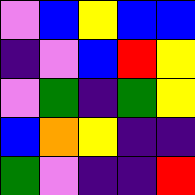[["violet", "blue", "yellow", "blue", "blue"], ["indigo", "violet", "blue", "red", "yellow"], ["violet", "green", "indigo", "green", "yellow"], ["blue", "orange", "yellow", "indigo", "indigo"], ["green", "violet", "indigo", "indigo", "red"]]